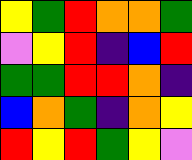[["yellow", "green", "red", "orange", "orange", "green"], ["violet", "yellow", "red", "indigo", "blue", "red"], ["green", "green", "red", "red", "orange", "indigo"], ["blue", "orange", "green", "indigo", "orange", "yellow"], ["red", "yellow", "red", "green", "yellow", "violet"]]